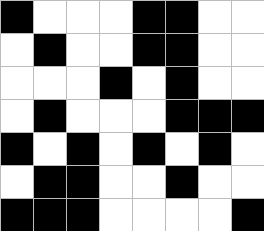[["black", "white", "white", "white", "black", "black", "white", "white"], ["white", "black", "white", "white", "black", "black", "white", "white"], ["white", "white", "white", "black", "white", "black", "white", "white"], ["white", "black", "white", "white", "white", "black", "black", "black"], ["black", "white", "black", "white", "black", "white", "black", "white"], ["white", "black", "black", "white", "white", "black", "white", "white"], ["black", "black", "black", "white", "white", "white", "white", "black"]]